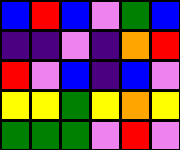[["blue", "red", "blue", "violet", "green", "blue"], ["indigo", "indigo", "violet", "indigo", "orange", "red"], ["red", "violet", "blue", "indigo", "blue", "violet"], ["yellow", "yellow", "green", "yellow", "orange", "yellow"], ["green", "green", "green", "violet", "red", "violet"]]